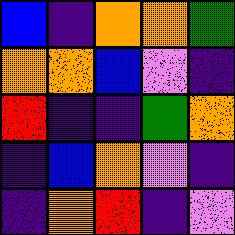[["blue", "indigo", "orange", "orange", "green"], ["orange", "orange", "blue", "violet", "indigo"], ["red", "indigo", "indigo", "green", "orange"], ["indigo", "blue", "orange", "violet", "indigo"], ["indigo", "orange", "red", "indigo", "violet"]]